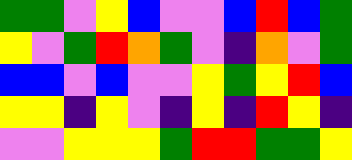[["green", "green", "violet", "yellow", "blue", "violet", "violet", "blue", "red", "blue", "green"], ["yellow", "violet", "green", "red", "orange", "green", "violet", "indigo", "orange", "violet", "green"], ["blue", "blue", "violet", "blue", "violet", "violet", "yellow", "green", "yellow", "red", "blue"], ["yellow", "yellow", "indigo", "yellow", "violet", "indigo", "yellow", "indigo", "red", "yellow", "indigo"], ["violet", "violet", "yellow", "yellow", "yellow", "green", "red", "red", "green", "green", "yellow"]]